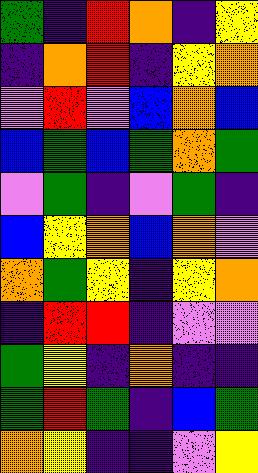[["green", "indigo", "red", "orange", "indigo", "yellow"], ["indigo", "orange", "red", "indigo", "yellow", "orange"], ["violet", "red", "violet", "blue", "orange", "blue"], ["blue", "green", "blue", "green", "orange", "green"], ["violet", "green", "indigo", "violet", "green", "indigo"], ["blue", "yellow", "orange", "blue", "orange", "violet"], ["orange", "green", "yellow", "indigo", "yellow", "orange"], ["indigo", "red", "red", "indigo", "violet", "violet"], ["green", "yellow", "indigo", "orange", "indigo", "indigo"], ["green", "red", "green", "indigo", "blue", "green"], ["orange", "yellow", "indigo", "indigo", "violet", "yellow"]]